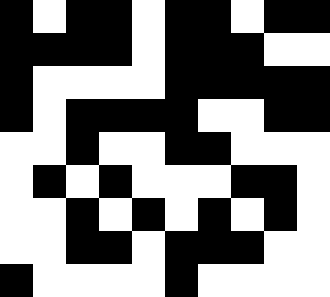[["black", "white", "black", "black", "white", "black", "black", "white", "black", "black"], ["black", "black", "black", "black", "white", "black", "black", "black", "white", "white"], ["black", "white", "white", "white", "white", "black", "black", "black", "black", "black"], ["black", "white", "black", "black", "black", "black", "white", "white", "black", "black"], ["white", "white", "black", "white", "white", "black", "black", "white", "white", "white"], ["white", "black", "white", "black", "white", "white", "white", "black", "black", "white"], ["white", "white", "black", "white", "black", "white", "black", "white", "black", "white"], ["white", "white", "black", "black", "white", "black", "black", "black", "white", "white"], ["black", "white", "white", "white", "white", "black", "white", "white", "white", "white"]]